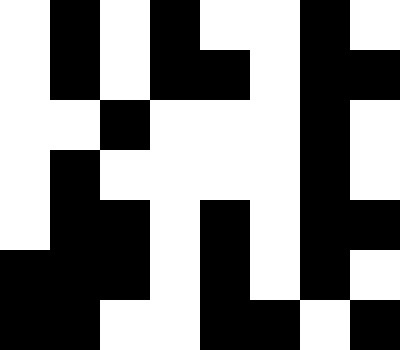[["white", "black", "white", "black", "white", "white", "black", "white"], ["white", "black", "white", "black", "black", "white", "black", "black"], ["white", "white", "black", "white", "white", "white", "black", "white"], ["white", "black", "white", "white", "white", "white", "black", "white"], ["white", "black", "black", "white", "black", "white", "black", "black"], ["black", "black", "black", "white", "black", "white", "black", "white"], ["black", "black", "white", "white", "black", "black", "white", "black"]]